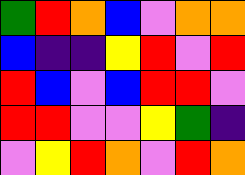[["green", "red", "orange", "blue", "violet", "orange", "orange"], ["blue", "indigo", "indigo", "yellow", "red", "violet", "red"], ["red", "blue", "violet", "blue", "red", "red", "violet"], ["red", "red", "violet", "violet", "yellow", "green", "indigo"], ["violet", "yellow", "red", "orange", "violet", "red", "orange"]]